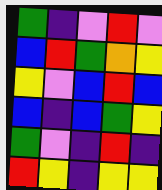[["green", "indigo", "violet", "red", "violet"], ["blue", "red", "green", "orange", "yellow"], ["yellow", "violet", "blue", "red", "blue"], ["blue", "indigo", "blue", "green", "yellow"], ["green", "violet", "indigo", "red", "indigo"], ["red", "yellow", "indigo", "yellow", "yellow"]]